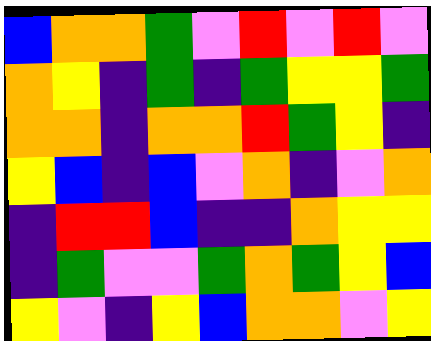[["blue", "orange", "orange", "green", "violet", "red", "violet", "red", "violet"], ["orange", "yellow", "indigo", "green", "indigo", "green", "yellow", "yellow", "green"], ["orange", "orange", "indigo", "orange", "orange", "red", "green", "yellow", "indigo"], ["yellow", "blue", "indigo", "blue", "violet", "orange", "indigo", "violet", "orange"], ["indigo", "red", "red", "blue", "indigo", "indigo", "orange", "yellow", "yellow"], ["indigo", "green", "violet", "violet", "green", "orange", "green", "yellow", "blue"], ["yellow", "violet", "indigo", "yellow", "blue", "orange", "orange", "violet", "yellow"]]